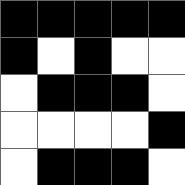[["black", "black", "black", "black", "black"], ["black", "white", "black", "white", "white"], ["white", "black", "black", "black", "white"], ["white", "white", "white", "white", "black"], ["white", "black", "black", "black", "white"]]